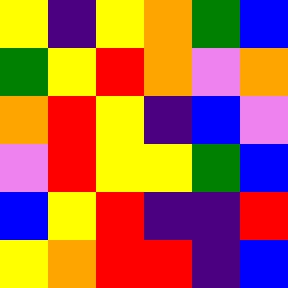[["yellow", "indigo", "yellow", "orange", "green", "blue"], ["green", "yellow", "red", "orange", "violet", "orange"], ["orange", "red", "yellow", "indigo", "blue", "violet"], ["violet", "red", "yellow", "yellow", "green", "blue"], ["blue", "yellow", "red", "indigo", "indigo", "red"], ["yellow", "orange", "red", "red", "indigo", "blue"]]